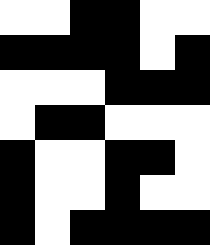[["white", "white", "black", "black", "white", "white"], ["black", "black", "black", "black", "white", "black"], ["white", "white", "white", "black", "black", "black"], ["white", "black", "black", "white", "white", "white"], ["black", "white", "white", "black", "black", "white"], ["black", "white", "white", "black", "white", "white"], ["black", "white", "black", "black", "black", "black"]]